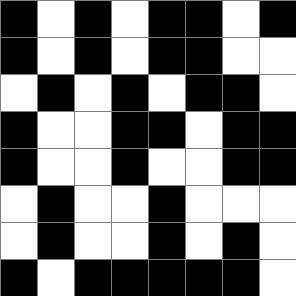[["black", "white", "black", "white", "black", "black", "white", "black"], ["black", "white", "black", "white", "black", "black", "white", "white"], ["white", "black", "white", "black", "white", "black", "black", "white"], ["black", "white", "white", "black", "black", "white", "black", "black"], ["black", "white", "white", "black", "white", "white", "black", "black"], ["white", "black", "white", "white", "black", "white", "white", "white"], ["white", "black", "white", "white", "black", "white", "black", "white"], ["black", "white", "black", "black", "black", "black", "black", "white"]]